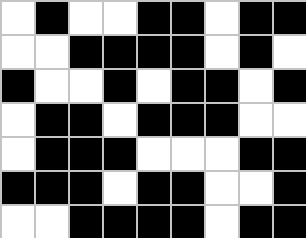[["white", "black", "white", "white", "black", "black", "white", "black", "black"], ["white", "white", "black", "black", "black", "black", "white", "black", "white"], ["black", "white", "white", "black", "white", "black", "black", "white", "black"], ["white", "black", "black", "white", "black", "black", "black", "white", "white"], ["white", "black", "black", "black", "white", "white", "white", "black", "black"], ["black", "black", "black", "white", "black", "black", "white", "white", "black"], ["white", "white", "black", "black", "black", "black", "white", "black", "black"]]